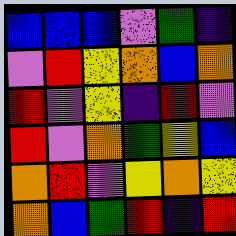[["blue", "blue", "blue", "violet", "green", "indigo"], ["violet", "red", "yellow", "orange", "blue", "orange"], ["red", "violet", "yellow", "indigo", "red", "violet"], ["red", "violet", "orange", "green", "yellow", "blue"], ["orange", "red", "violet", "yellow", "orange", "yellow"], ["orange", "blue", "green", "red", "indigo", "red"]]